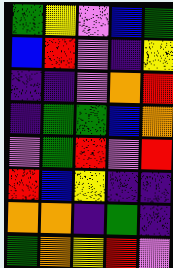[["green", "yellow", "violet", "blue", "green"], ["blue", "red", "violet", "indigo", "yellow"], ["indigo", "indigo", "violet", "orange", "red"], ["indigo", "green", "green", "blue", "orange"], ["violet", "green", "red", "violet", "red"], ["red", "blue", "yellow", "indigo", "indigo"], ["orange", "orange", "indigo", "green", "indigo"], ["green", "orange", "yellow", "red", "violet"]]